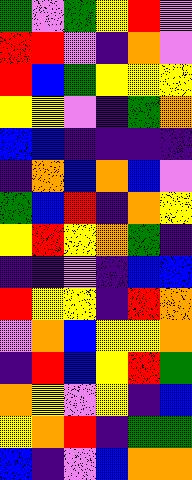[["green", "violet", "green", "yellow", "red", "violet"], ["red", "red", "violet", "indigo", "orange", "violet"], ["red", "blue", "green", "yellow", "yellow", "yellow"], ["yellow", "yellow", "violet", "indigo", "green", "orange"], ["blue", "blue", "indigo", "indigo", "indigo", "indigo"], ["indigo", "orange", "blue", "orange", "blue", "violet"], ["green", "blue", "red", "indigo", "orange", "yellow"], ["yellow", "red", "yellow", "orange", "green", "indigo"], ["indigo", "indigo", "violet", "indigo", "blue", "blue"], ["red", "yellow", "yellow", "indigo", "red", "orange"], ["violet", "orange", "blue", "yellow", "yellow", "orange"], ["indigo", "red", "blue", "yellow", "red", "green"], ["orange", "yellow", "violet", "yellow", "indigo", "blue"], ["yellow", "orange", "red", "indigo", "green", "green"], ["blue", "indigo", "violet", "blue", "orange", "orange"]]